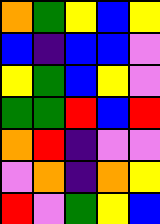[["orange", "green", "yellow", "blue", "yellow"], ["blue", "indigo", "blue", "blue", "violet"], ["yellow", "green", "blue", "yellow", "violet"], ["green", "green", "red", "blue", "red"], ["orange", "red", "indigo", "violet", "violet"], ["violet", "orange", "indigo", "orange", "yellow"], ["red", "violet", "green", "yellow", "blue"]]